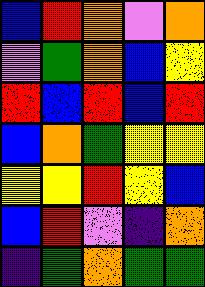[["blue", "red", "orange", "violet", "orange"], ["violet", "green", "orange", "blue", "yellow"], ["red", "blue", "red", "blue", "red"], ["blue", "orange", "green", "yellow", "yellow"], ["yellow", "yellow", "red", "yellow", "blue"], ["blue", "red", "violet", "indigo", "orange"], ["indigo", "green", "orange", "green", "green"]]